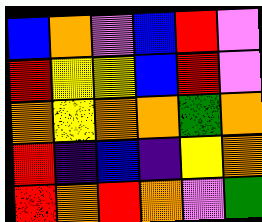[["blue", "orange", "violet", "blue", "red", "violet"], ["red", "yellow", "yellow", "blue", "red", "violet"], ["orange", "yellow", "orange", "orange", "green", "orange"], ["red", "indigo", "blue", "indigo", "yellow", "orange"], ["red", "orange", "red", "orange", "violet", "green"]]